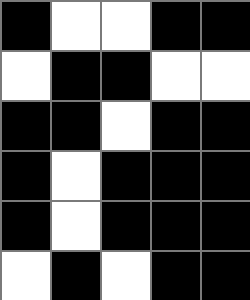[["black", "white", "white", "black", "black"], ["white", "black", "black", "white", "white"], ["black", "black", "white", "black", "black"], ["black", "white", "black", "black", "black"], ["black", "white", "black", "black", "black"], ["white", "black", "white", "black", "black"]]